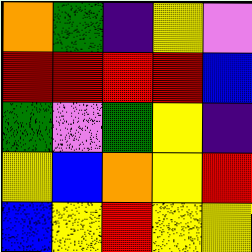[["orange", "green", "indigo", "yellow", "violet"], ["red", "red", "red", "red", "blue"], ["green", "violet", "green", "yellow", "indigo"], ["yellow", "blue", "orange", "yellow", "red"], ["blue", "yellow", "red", "yellow", "yellow"]]